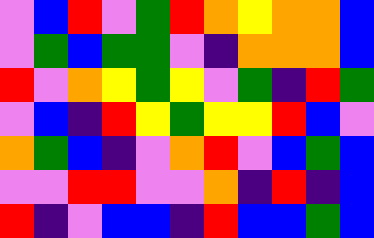[["violet", "blue", "red", "violet", "green", "red", "orange", "yellow", "orange", "orange", "blue"], ["violet", "green", "blue", "green", "green", "violet", "indigo", "orange", "orange", "orange", "blue"], ["red", "violet", "orange", "yellow", "green", "yellow", "violet", "green", "indigo", "red", "green"], ["violet", "blue", "indigo", "red", "yellow", "green", "yellow", "yellow", "red", "blue", "violet"], ["orange", "green", "blue", "indigo", "violet", "orange", "red", "violet", "blue", "green", "blue"], ["violet", "violet", "red", "red", "violet", "violet", "orange", "indigo", "red", "indigo", "blue"], ["red", "indigo", "violet", "blue", "blue", "indigo", "red", "blue", "blue", "green", "blue"]]